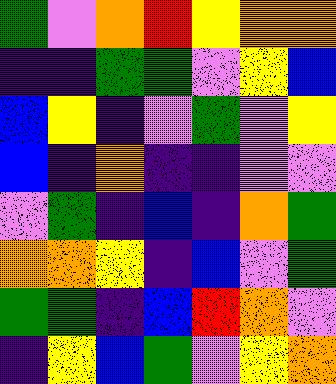[["green", "violet", "orange", "red", "yellow", "orange", "orange"], ["indigo", "indigo", "green", "green", "violet", "yellow", "blue"], ["blue", "yellow", "indigo", "violet", "green", "violet", "yellow"], ["blue", "indigo", "orange", "indigo", "indigo", "violet", "violet"], ["violet", "green", "indigo", "blue", "indigo", "orange", "green"], ["orange", "orange", "yellow", "indigo", "blue", "violet", "green"], ["green", "green", "indigo", "blue", "red", "orange", "violet"], ["indigo", "yellow", "blue", "green", "violet", "yellow", "orange"]]